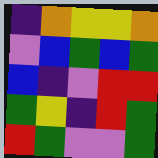[["indigo", "orange", "yellow", "yellow", "orange"], ["violet", "blue", "green", "blue", "green"], ["blue", "indigo", "violet", "red", "red"], ["green", "yellow", "indigo", "red", "green"], ["red", "green", "violet", "violet", "green"]]